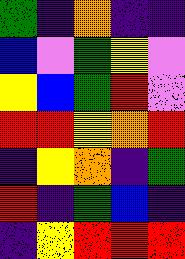[["green", "indigo", "orange", "indigo", "indigo"], ["blue", "violet", "green", "yellow", "violet"], ["yellow", "blue", "green", "red", "violet"], ["red", "red", "yellow", "orange", "red"], ["indigo", "yellow", "orange", "indigo", "green"], ["red", "indigo", "green", "blue", "indigo"], ["indigo", "yellow", "red", "red", "red"]]